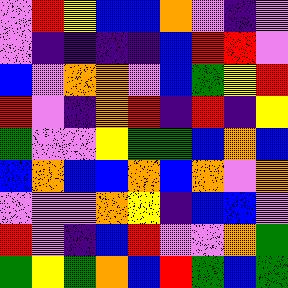[["violet", "red", "yellow", "blue", "blue", "orange", "violet", "indigo", "violet"], ["violet", "indigo", "indigo", "indigo", "indigo", "blue", "red", "red", "violet"], ["blue", "violet", "orange", "orange", "violet", "blue", "green", "yellow", "red"], ["red", "violet", "indigo", "orange", "red", "indigo", "red", "indigo", "yellow"], ["green", "violet", "violet", "yellow", "green", "green", "blue", "orange", "blue"], ["blue", "orange", "blue", "blue", "orange", "blue", "orange", "violet", "orange"], ["violet", "violet", "violet", "orange", "yellow", "indigo", "blue", "blue", "violet"], ["red", "violet", "indigo", "blue", "red", "violet", "violet", "orange", "green"], ["green", "yellow", "green", "orange", "blue", "red", "green", "blue", "green"]]